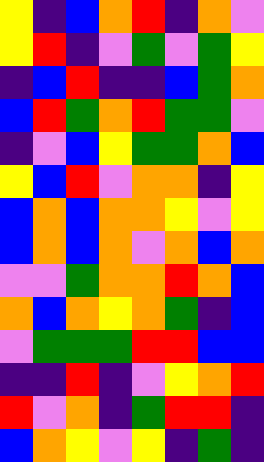[["yellow", "indigo", "blue", "orange", "red", "indigo", "orange", "violet"], ["yellow", "red", "indigo", "violet", "green", "violet", "green", "yellow"], ["indigo", "blue", "red", "indigo", "indigo", "blue", "green", "orange"], ["blue", "red", "green", "orange", "red", "green", "green", "violet"], ["indigo", "violet", "blue", "yellow", "green", "green", "orange", "blue"], ["yellow", "blue", "red", "violet", "orange", "orange", "indigo", "yellow"], ["blue", "orange", "blue", "orange", "orange", "yellow", "violet", "yellow"], ["blue", "orange", "blue", "orange", "violet", "orange", "blue", "orange"], ["violet", "violet", "green", "orange", "orange", "red", "orange", "blue"], ["orange", "blue", "orange", "yellow", "orange", "green", "indigo", "blue"], ["violet", "green", "green", "green", "red", "red", "blue", "blue"], ["indigo", "indigo", "red", "indigo", "violet", "yellow", "orange", "red"], ["red", "violet", "orange", "indigo", "green", "red", "red", "indigo"], ["blue", "orange", "yellow", "violet", "yellow", "indigo", "green", "indigo"]]